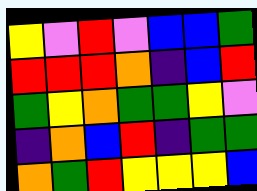[["yellow", "violet", "red", "violet", "blue", "blue", "green"], ["red", "red", "red", "orange", "indigo", "blue", "red"], ["green", "yellow", "orange", "green", "green", "yellow", "violet"], ["indigo", "orange", "blue", "red", "indigo", "green", "green"], ["orange", "green", "red", "yellow", "yellow", "yellow", "blue"]]